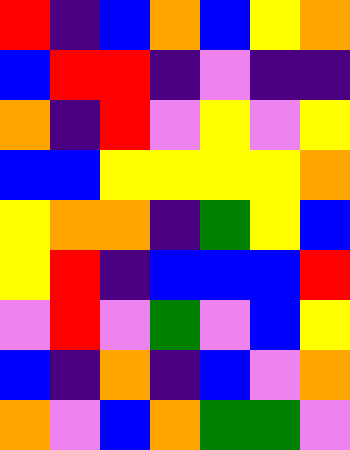[["red", "indigo", "blue", "orange", "blue", "yellow", "orange"], ["blue", "red", "red", "indigo", "violet", "indigo", "indigo"], ["orange", "indigo", "red", "violet", "yellow", "violet", "yellow"], ["blue", "blue", "yellow", "yellow", "yellow", "yellow", "orange"], ["yellow", "orange", "orange", "indigo", "green", "yellow", "blue"], ["yellow", "red", "indigo", "blue", "blue", "blue", "red"], ["violet", "red", "violet", "green", "violet", "blue", "yellow"], ["blue", "indigo", "orange", "indigo", "blue", "violet", "orange"], ["orange", "violet", "blue", "orange", "green", "green", "violet"]]